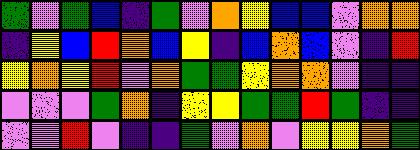[["green", "violet", "green", "blue", "indigo", "green", "violet", "orange", "yellow", "blue", "blue", "violet", "orange", "orange"], ["indigo", "yellow", "blue", "red", "orange", "blue", "yellow", "indigo", "blue", "orange", "blue", "violet", "indigo", "red"], ["yellow", "orange", "yellow", "red", "violet", "orange", "green", "green", "yellow", "orange", "orange", "violet", "indigo", "indigo"], ["violet", "violet", "violet", "green", "orange", "indigo", "yellow", "yellow", "green", "green", "red", "green", "indigo", "indigo"], ["violet", "violet", "red", "violet", "indigo", "indigo", "green", "violet", "orange", "violet", "yellow", "yellow", "orange", "green"]]